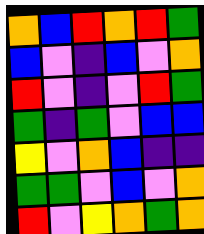[["orange", "blue", "red", "orange", "red", "green"], ["blue", "violet", "indigo", "blue", "violet", "orange"], ["red", "violet", "indigo", "violet", "red", "green"], ["green", "indigo", "green", "violet", "blue", "blue"], ["yellow", "violet", "orange", "blue", "indigo", "indigo"], ["green", "green", "violet", "blue", "violet", "orange"], ["red", "violet", "yellow", "orange", "green", "orange"]]